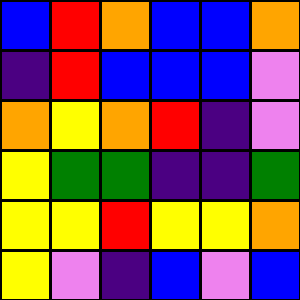[["blue", "red", "orange", "blue", "blue", "orange"], ["indigo", "red", "blue", "blue", "blue", "violet"], ["orange", "yellow", "orange", "red", "indigo", "violet"], ["yellow", "green", "green", "indigo", "indigo", "green"], ["yellow", "yellow", "red", "yellow", "yellow", "orange"], ["yellow", "violet", "indigo", "blue", "violet", "blue"]]